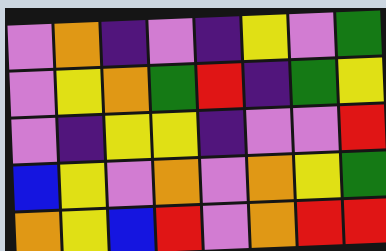[["violet", "orange", "indigo", "violet", "indigo", "yellow", "violet", "green"], ["violet", "yellow", "orange", "green", "red", "indigo", "green", "yellow"], ["violet", "indigo", "yellow", "yellow", "indigo", "violet", "violet", "red"], ["blue", "yellow", "violet", "orange", "violet", "orange", "yellow", "green"], ["orange", "yellow", "blue", "red", "violet", "orange", "red", "red"]]